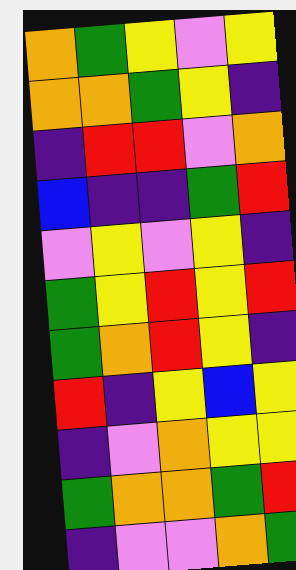[["orange", "green", "yellow", "violet", "yellow"], ["orange", "orange", "green", "yellow", "indigo"], ["indigo", "red", "red", "violet", "orange"], ["blue", "indigo", "indigo", "green", "red"], ["violet", "yellow", "violet", "yellow", "indigo"], ["green", "yellow", "red", "yellow", "red"], ["green", "orange", "red", "yellow", "indigo"], ["red", "indigo", "yellow", "blue", "yellow"], ["indigo", "violet", "orange", "yellow", "yellow"], ["green", "orange", "orange", "green", "red"], ["indigo", "violet", "violet", "orange", "green"]]